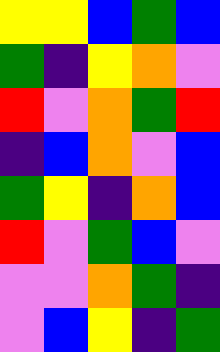[["yellow", "yellow", "blue", "green", "blue"], ["green", "indigo", "yellow", "orange", "violet"], ["red", "violet", "orange", "green", "red"], ["indigo", "blue", "orange", "violet", "blue"], ["green", "yellow", "indigo", "orange", "blue"], ["red", "violet", "green", "blue", "violet"], ["violet", "violet", "orange", "green", "indigo"], ["violet", "blue", "yellow", "indigo", "green"]]